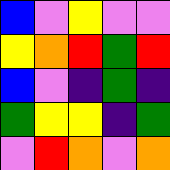[["blue", "violet", "yellow", "violet", "violet"], ["yellow", "orange", "red", "green", "red"], ["blue", "violet", "indigo", "green", "indigo"], ["green", "yellow", "yellow", "indigo", "green"], ["violet", "red", "orange", "violet", "orange"]]